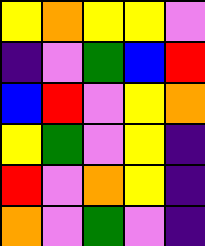[["yellow", "orange", "yellow", "yellow", "violet"], ["indigo", "violet", "green", "blue", "red"], ["blue", "red", "violet", "yellow", "orange"], ["yellow", "green", "violet", "yellow", "indigo"], ["red", "violet", "orange", "yellow", "indigo"], ["orange", "violet", "green", "violet", "indigo"]]